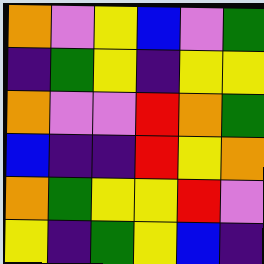[["orange", "violet", "yellow", "blue", "violet", "green"], ["indigo", "green", "yellow", "indigo", "yellow", "yellow"], ["orange", "violet", "violet", "red", "orange", "green"], ["blue", "indigo", "indigo", "red", "yellow", "orange"], ["orange", "green", "yellow", "yellow", "red", "violet"], ["yellow", "indigo", "green", "yellow", "blue", "indigo"]]